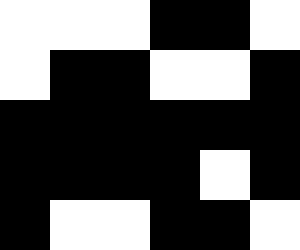[["white", "white", "white", "black", "black", "white"], ["white", "black", "black", "white", "white", "black"], ["black", "black", "black", "black", "black", "black"], ["black", "black", "black", "black", "white", "black"], ["black", "white", "white", "black", "black", "white"]]